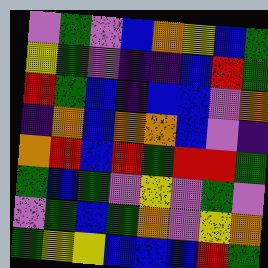[["violet", "green", "violet", "blue", "orange", "yellow", "blue", "green"], ["yellow", "green", "violet", "indigo", "indigo", "blue", "red", "green"], ["red", "green", "blue", "indigo", "blue", "blue", "violet", "orange"], ["indigo", "orange", "blue", "orange", "orange", "blue", "violet", "indigo"], ["orange", "red", "blue", "red", "green", "red", "red", "green"], ["green", "blue", "green", "violet", "yellow", "violet", "green", "violet"], ["violet", "green", "blue", "green", "orange", "violet", "yellow", "orange"], ["green", "yellow", "yellow", "blue", "blue", "blue", "red", "green"]]